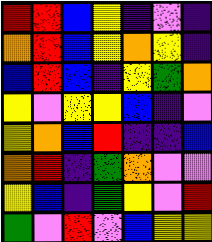[["red", "red", "blue", "yellow", "indigo", "violet", "indigo"], ["orange", "red", "blue", "yellow", "orange", "yellow", "indigo"], ["blue", "red", "blue", "indigo", "yellow", "green", "orange"], ["yellow", "violet", "yellow", "yellow", "blue", "indigo", "violet"], ["yellow", "orange", "blue", "red", "indigo", "indigo", "blue"], ["orange", "red", "indigo", "green", "orange", "violet", "violet"], ["yellow", "blue", "indigo", "green", "yellow", "violet", "red"], ["green", "violet", "red", "violet", "blue", "yellow", "yellow"]]